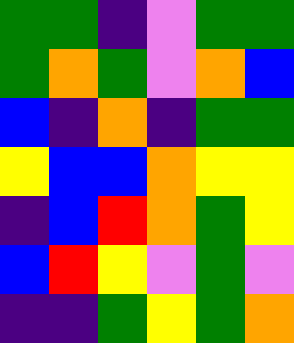[["green", "green", "indigo", "violet", "green", "green"], ["green", "orange", "green", "violet", "orange", "blue"], ["blue", "indigo", "orange", "indigo", "green", "green"], ["yellow", "blue", "blue", "orange", "yellow", "yellow"], ["indigo", "blue", "red", "orange", "green", "yellow"], ["blue", "red", "yellow", "violet", "green", "violet"], ["indigo", "indigo", "green", "yellow", "green", "orange"]]